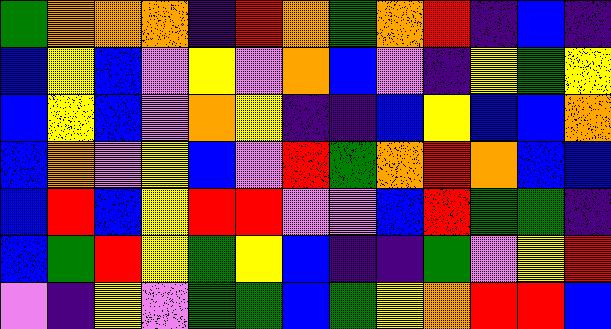[["green", "orange", "orange", "orange", "indigo", "red", "orange", "green", "orange", "red", "indigo", "blue", "indigo"], ["blue", "yellow", "blue", "violet", "yellow", "violet", "orange", "blue", "violet", "indigo", "yellow", "green", "yellow"], ["blue", "yellow", "blue", "violet", "orange", "yellow", "indigo", "indigo", "blue", "yellow", "blue", "blue", "orange"], ["blue", "orange", "violet", "yellow", "blue", "violet", "red", "green", "orange", "red", "orange", "blue", "blue"], ["blue", "red", "blue", "yellow", "red", "red", "violet", "violet", "blue", "red", "green", "green", "indigo"], ["blue", "green", "red", "yellow", "green", "yellow", "blue", "indigo", "indigo", "green", "violet", "yellow", "red"], ["violet", "indigo", "yellow", "violet", "green", "green", "blue", "green", "yellow", "orange", "red", "red", "blue"]]